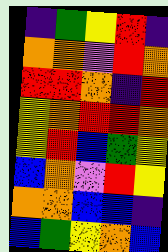[["indigo", "green", "yellow", "red", "indigo"], ["orange", "orange", "violet", "red", "orange"], ["red", "red", "orange", "indigo", "red"], ["yellow", "orange", "red", "red", "orange"], ["yellow", "red", "blue", "green", "yellow"], ["blue", "orange", "violet", "red", "yellow"], ["orange", "orange", "blue", "blue", "indigo"], ["blue", "green", "yellow", "orange", "blue"]]